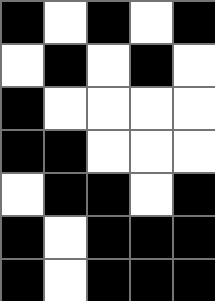[["black", "white", "black", "white", "black"], ["white", "black", "white", "black", "white"], ["black", "white", "white", "white", "white"], ["black", "black", "white", "white", "white"], ["white", "black", "black", "white", "black"], ["black", "white", "black", "black", "black"], ["black", "white", "black", "black", "black"]]